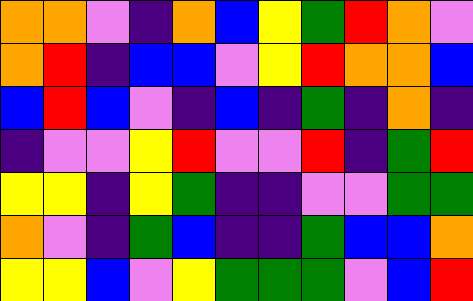[["orange", "orange", "violet", "indigo", "orange", "blue", "yellow", "green", "red", "orange", "violet"], ["orange", "red", "indigo", "blue", "blue", "violet", "yellow", "red", "orange", "orange", "blue"], ["blue", "red", "blue", "violet", "indigo", "blue", "indigo", "green", "indigo", "orange", "indigo"], ["indigo", "violet", "violet", "yellow", "red", "violet", "violet", "red", "indigo", "green", "red"], ["yellow", "yellow", "indigo", "yellow", "green", "indigo", "indigo", "violet", "violet", "green", "green"], ["orange", "violet", "indigo", "green", "blue", "indigo", "indigo", "green", "blue", "blue", "orange"], ["yellow", "yellow", "blue", "violet", "yellow", "green", "green", "green", "violet", "blue", "red"]]